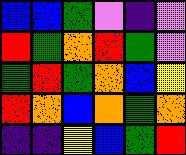[["blue", "blue", "green", "violet", "indigo", "violet"], ["red", "green", "orange", "red", "green", "violet"], ["green", "red", "green", "orange", "blue", "yellow"], ["red", "orange", "blue", "orange", "green", "orange"], ["indigo", "indigo", "yellow", "blue", "green", "red"]]